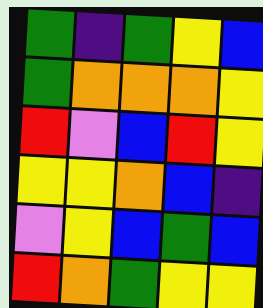[["green", "indigo", "green", "yellow", "blue"], ["green", "orange", "orange", "orange", "yellow"], ["red", "violet", "blue", "red", "yellow"], ["yellow", "yellow", "orange", "blue", "indigo"], ["violet", "yellow", "blue", "green", "blue"], ["red", "orange", "green", "yellow", "yellow"]]